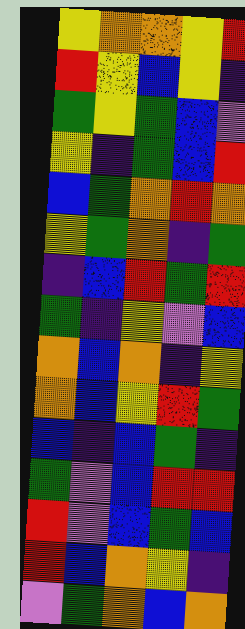[["yellow", "orange", "orange", "yellow", "red"], ["red", "yellow", "blue", "yellow", "indigo"], ["green", "yellow", "green", "blue", "violet"], ["yellow", "indigo", "green", "blue", "red"], ["blue", "green", "orange", "red", "orange"], ["yellow", "green", "orange", "indigo", "green"], ["indigo", "blue", "red", "green", "red"], ["green", "indigo", "yellow", "violet", "blue"], ["orange", "blue", "orange", "indigo", "yellow"], ["orange", "blue", "yellow", "red", "green"], ["blue", "indigo", "blue", "green", "indigo"], ["green", "violet", "blue", "red", "red"], ["red", "violet", "blue", "green", "blue"], ["red", "blue", "orange", "yellow", "indigo"], ["violet", "green", "orange", "blue", "orange"]]